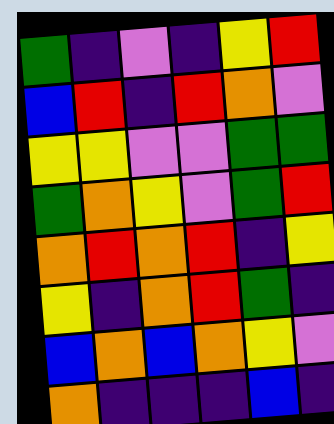[["green", "indigo", "violet", "indigo", "yellow", "red"], ["blue", "red", "indigo", "red", "orange", "violet"], ["yellow", "yellow", "violet", "violet", "green", "green"], ["green", "orange", "yellow", "violet", "green", "red"], ["orange", "red", "orange", "red", "indigo", "yellow"], ["yellow", "indigo", "orange", "red", "green", "indigo"], ["blue", "orange", "blue", "orange", "yellow", "violet"], ["orange", "indigo", "indigo", "indigo", "blue", "indigo"]]